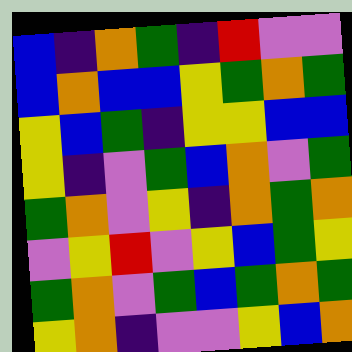[["blue", "indigo", "orange", "green", "indigo", "red", "violet", "violet"], ["blue", "orange", "blue", "blue", "yellow", "green", "orange", "green"], ["yellow", "blue", "green", "indigo", "yellow", "yellow", "blue", "blue"], ["yellow", "indigo", "violet", "green", "blue", "orange", "violet", "green"], ["green", "orange", "violet", "yellow", "indigo", "orange", "green", "orange"], ["violet", "yellow", "red", "violet", "yellow", "blue", "green", "yellow"], ["green", "orange", "violet", "green", "blue", "green", "orange", "green"], ["yellow", "orange", "indigo", "violet", "violet", "yellow", "blue", "orange"]]